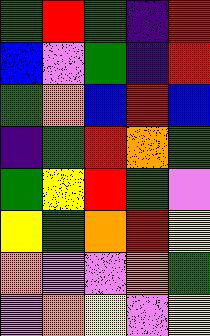[["green", "red", "green", "indigo", "red"], ["blue", "violet", "green", "indigo", "red"], ["green", "orange", "blue", "red", "blue"], ["indigo", "green", "red", "orange", "green"], ["green", "yellow", "red", "green", "violet"], ["yellow", "green", "orange", "red", "yellow"], ["orange", "violet", "violet", "orange", "green"], ["violet", "orange", "yellow", "violet", "yellow"]]